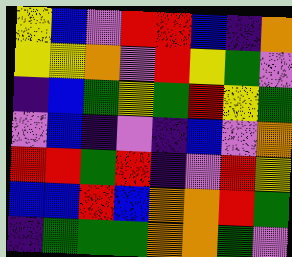[["yellow", "blue", "violet", "red", "red", "blue", "indigo", "orange"], ["yellow", "yellow", "orange", "violet", "red", "yellow", "green", "violet"], ["indigo", "blue", "green", "yellow", "green", "red", "yellow", "green"], ["violet", "blue", "indigo", "violet", "indigo", "blue", "violet", "orange"], ["red", "red", "green", "red", "indigo", "violet", "red", "yellow"], ["blue", "blue", "red", "blue", "orange", "orange", "red", "green"], ["indigo", "green", "green", "green", "orange", "orange", "green", "violet"]]